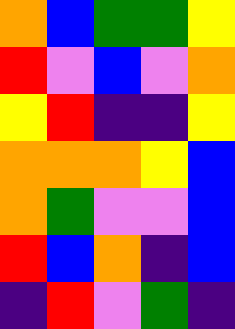[["orange", "blue", "green", "green", "yellow"], ["red", "violet", "blue", "violet", "orange"], ["yellow", "red", "indigo", "indigo", "yellow"], ["orange", "orange", "orange", "yellow", "blue"], ["orange", "green", "violet", "violet", "blue"], ["red", "blue", "orange", "indigo", "blue"], ["indigo", "red", "violet", "green", "indigo"]]